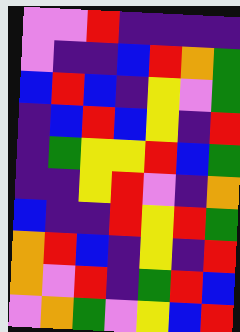[["violet", "violet", "red", "indigo", "indigo", "indigo", "indigo"], ["violet", "indigo", "indigo", "blue", "red", "orange", "green"], ["blue", "red", "blue", "indigo", "yellow", "violet", "green"], ["indigo", "blue", "red", "blue", "yellow", "indigo", "red"], ["indigo", "green", "yellow", "yellow", "red", "blue", "green"], ["indigo", "indigo", "yellow", "red", "violet", "indigo", "orange"], ["blue", "indigo", "indigo", "red", "yellow", "red", "green"], ["orange", "red", "blue", "indigo", "yellow", "indigo", "red"], ["orange", "violet", "red", "indigo", "green", "red", "blue"], ["violet", "orange", "green", "violet", "yellow", "blue", "red"]]